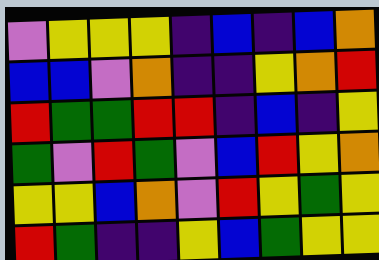[["violet", "yellow", "yellow", "yellow", "indigo", "blue", "indigo", "blue", "orange"], ["blue", "blue", "violet", "orange", "indigo", "indigo", "yellow", "orange", "red"], ["red", "green", "green", "red", "red", "indigo", "blue", "indigo", "yellow"], ["green", "violet", "red", "green", "violet", "blue", "red", "yellow", "orange"], ["yellow", "yellow", "blue", "orange", "violet", "red", "yellow", "green", "yellow"], ["red", "green", "indigo", "indigo", "yellow", "blue", "green", "yellow", "yellow"]]